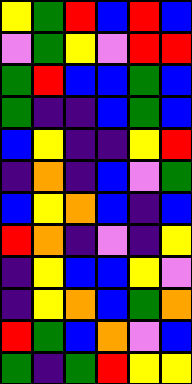[["yellow", "green", "red", "blue", "red", "blue"], ["violet", "green", "yellow", "violet", "red", "red"], ["green", "red", "blue", "blue", "green", "blue"], ["green", "indigo", "indigo", "blue", "green", "blue"], ["blue", "yellow", "indigo", "indigo", "yellow", "red"], ["indigo", "orange", "indigo", "blue", "violet", "green"], ["blue", "yellow", "orange", "blue", "indigo", "blue"], ["red", "orange", "indigo", "violet", "indigo", "yellow"], ["indigo", "yellow", "blue", "blue", "yellow", "violet"], ["indigo", "yellow", "orange", "blue", "green", "orange"], ["red", "green", "blue", "orange", "violet", "blue"], ["green", "indigo", "green", "red", "yellow", "yellow"]]